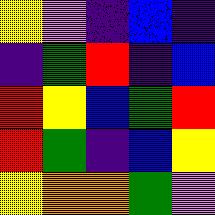[["yellow", "violet", "indigo", "blue", "indigo"], ["indigo", "green", "red", "indigo", "blue"], ["red", "yellow", "blue", "green", "red"], ["red", "green", "indigo", "blue", "yellow"], ["yellow", "orange", "orange", "green", "violet"]]